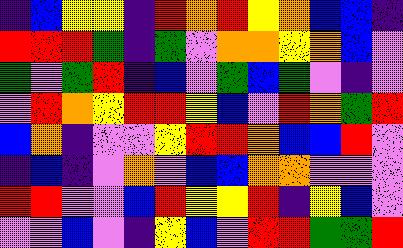[["indigo", "blue", "yellow", "yellow", "indigo", "red", "orange", "red", "yellow", "orange", "blue", "blue", "indigo"], ["red", "red", "red", "green", "indigo", "green", "violet", "orange", "orange", "yellow", "orange", "blue", "violet"], ["green", "violet", "green", "red", "indigo", "blue", "violet", "green", "blue", "green", "violet", "indigo", "violet"], ["violet", "red", "orange", "yellow", "red", "red", "yellow", "blue", "violet", "red", "orange", "green", "red"], ["blue", "orange", "indigo", "violet", "violet", "yellow", "red", "red", "orange", "blue", "blue", "red", "violet"], ["indigo", "blue", "indigo", "violet", "orange", "violet", "blue", "blue", "orange", "orange", "violet", "violet", "violet"], ["red", "red", "violet", "violet", "blue", "red", "yellow", "yellow", "red", "indigo", "yellow", "blue", "violet"], ["violet", "violet", "blue", "violet", "indigo", "yellow", "blue", "violet", "red", "red", "green", "green", "red"]]